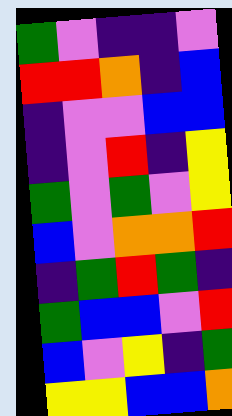[["green", "violet", "indigo", "indigo", "violet"], ["red", "red", "orange", "indigo", "blue"], ["indigo", "violet", "violet", "blue", "blue"], ["indigo", "violet", "red", "indigo", "yellow"], ["green", "violet", "green", "violet", "yellow"], ["blue", "violet", "orange", "orange", "red"], ["indigo", "green", "red", "green", "indigo"], ["green", "blue", "blue", "violet", "red"], ["blue", "violet", "yellow", "indigo", "green"], ["yellow", "yellow", "blue", "blue", "orange"]]